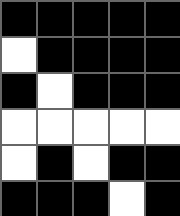[["black", "black", "black", "black", "black"], ["white", "black", "black", "black", "black"], ["black", "white", "black", "black", "black"], ["white", "white", "white", "white", "white"], ["white", "black", "white", "black", "black"], ["black", "black", "black", "white", "black"]]